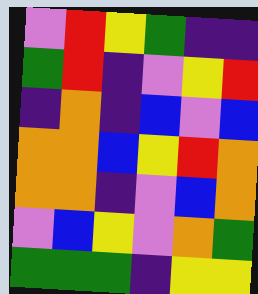[["violet", "red", "yellow", "green", "indigo", "indigo"], ["green", "red", "indigo", "violet", "yellow", "red"], ["indigo", "orange", "indigo", "blue", "violet", "blue"], ["orange", "orange", "blue", "yellow", "red", "orange"], ["orange", "orange", "indigo", "violet", "blue", "orange"], ["violet", "blue", "yellow", "violet", "orange", "green"], ["green", "green", "green", "indigo", "yellow", "yellow"]]